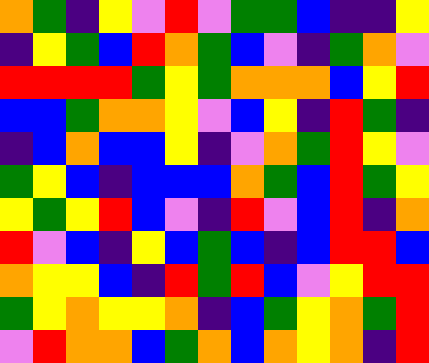[["orange", "green", "indigo", "yellow", "violet", "red", "violet", "green", "green", "blue", "indigo", "indigo", "yellow"], ["indigo", "yellow", "green", "blue", "red", "orange", "green", "blue", "violet", "indigo", "green", "orange", "violet"], ["red", "red", "red", "red", "green", "yellow", "green", "orange", "orange", "orange", "blue", "yellow", "red"], ["blue", "blue", "green", "orange", "orange", "yellow", "violet", "blue", "yellow", "indigo", "red", "green", "indigo"], ["indigo", "blue", "orange", "blue", "blue", "yellow", "indigo", "violet", "orange", "green", "red", "yellow", "violet"], ["green", "yellow", "blue", "indigo", "blue", "blue", "blue", "orange", "green", "blue", "red", "green", "yellow"], ["yellow", "green", "yellow", "red", "blue", "violet", "indigo", "red", "violet", "blue", "red", "indigo", "orange"], ["red", "violet", "blue", "indigo", "yellow", "blue", "green", "blue", "indigo", "blue", "red", "red", "blue"], ["orange", "yellow", "yellow", "blue", "indigo", "red", "green", "red", "blue", "violet", "yellow", "red", "red"], ["green", "yellow", "orange", "yellow", "yellow", "orange", "indigo", "blue", "green", "yellow", "orange", "green", "red"], ["violet", "red", "orange", "orange", "blue", "green", "orange", "blue", "orange", "yellow", "orange", "indigo", "red"]]